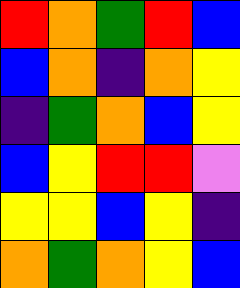[["red", "orange", "green", "red", "blue"], ["blue", "orange", "indigo", "orange", "yellow"], ["indigo", "green", "orange", "blue", "yellow"], ["blue", "yellow", "red", "red", "violet"], ["yellow", "yellow", "blue", "yellow", "indigo"], ["orange", "green", "orange", "yellow", "blue"]]